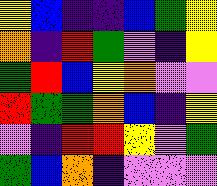[["yellow", "blue", "indigo", "indigo", "blue", "green", "yellow"], ["orange", "indigo", "red", "green", "violet", "indigo", "yellow"], ["green", "red", "blue", "yellow", "orange", "violet", "violet"], ["red", "green", "green", "orange", "blue", "indigo", "yellow"], ["violet", "indigo", "red", "red", "yellow", "violet", "green"], ["green", "blue", "orange", "indigo", "violet", "violet", "violet"]]